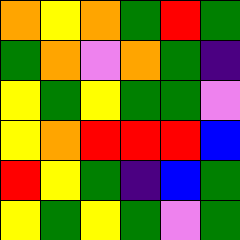[["orange", "yellow", "orange", "green", "red", "green"], ["green", "orange", "violet", "orange", "green", "indigo"], ["yellow", "green", "yellow", "green", "green", "violet"], ["yellow", "orange", "red", "red", "red", "blue"], ["red", "yellow", "green", "indigo", "blue", "green"], ["yellow", "green", "yellow", "green", "violet", "green"]]